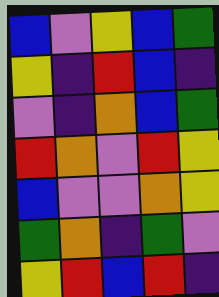[["blue", "violet", "yellow", "blue", "green"], ["yellow", "indigo", "red", "blue", "indigo"], ["violet", "indigo", "orange", "blue", "green"], ["red", "orange", "violet", "red", "yellow"], ["blue", "violet", "violet", "orange", "yellow"], ["green", "orange", "indigo", "green", "violet"], ["yellow", "red", "blue", "red", "indigo"]]